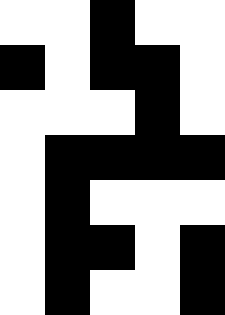[["white", "white", "black", "white", "white"], ["black", "white", "black", "black", "white"], ["white", "white", "white", "black", "white"], ["white", "black", "black", "black", "black"], ["white", "black", "white", "white", "white"], ["white", "black", "black", "white", "black"], ["white", "black", "white", "white", "black"]]